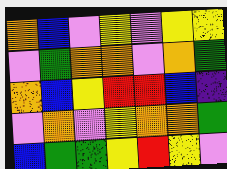[["orange", "blue", "violet", "yellow", "violet", "yellow", "yellow"], ["violet", "green", "orange", "orange", "violet", "orange", "green"], ["orange", "blue", "yellow", "red", "red", "blue", "indigo"], ["violet", "orange", "violet", "yellow", "orange", "orange", "green"], ["blue", "green", "green", "yellow", "red", "yellow", "violet"]]